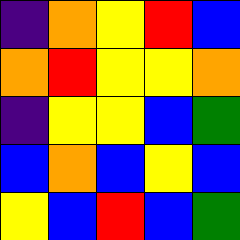[["indigo", "orange", "yellow", "red", "blue"], ["orange", "red", "yellow", "yellow", "orange"], ["indigo", "yellow", "yellow", "blue", "green"], ["blue", "orange", "blue", "yellow", "blue"], ["yellow", "blue", "red", "blue", "green"]]